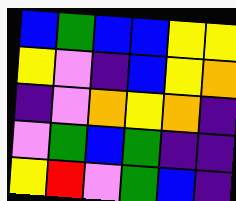[["blue", "green", "blue", "blue", "yellow", "yellow"], ["yellow", "violet", "indigo", "blue", "yellow", "orange"], ["indigo", "violet", "orange", "yellow", "orange", "indigo"], ["violet", "green", "blue", "green", "indigo", "indigo"], ["yellow", "red", "violet", "green", "blue", "indigo"]]